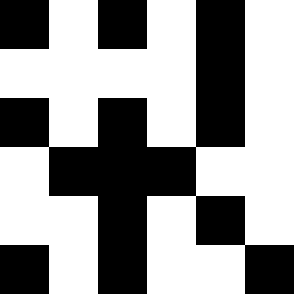[["black", "white", "black", "white", "black", "white"], ["white", "white", "white", "white", "black", "white"], ["black", "white", "black", "white", "black", "white"], ["white", "black", "black", "black", "white", "white"], ["white", "white", "black", "white", "black", "white"], ["black", "white", "black", "white", "white", "black"]]